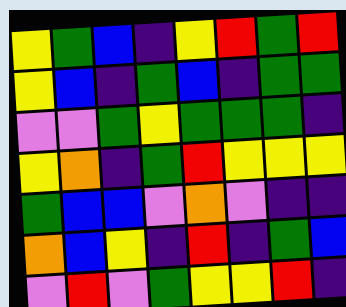[["yellow", "green", "blue", "indigo", "yellow", "red", "green", "red"], ["yellow", "blue", "indigo", "green", "blue", "indigo", "green", "green"], ["violet", "violet", "green", "yellow", "green", "green", "green", "indigo"], ["yellow", "orange", "indigo", "green", "red", "yellow", "yellow", "yellow"], ["green", "blue", "blue", "violet", "orange", "violet", "indigo", "indigo"], ["orange", "blue", "yellow", "indigo", "red", "indigo", "green", "blue"], ["violet", "red", "violet", "green", "yellow", "yellow", "red", "indigo"]]